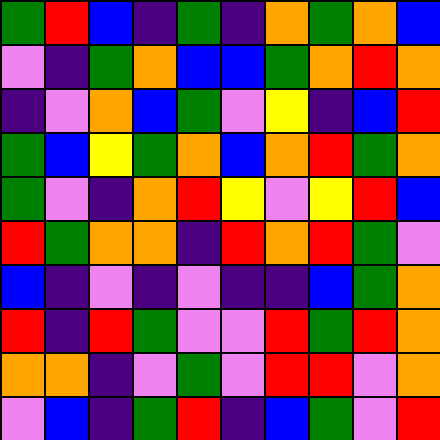[["green", "red", "blue", "indigo", "green", "indigo", "orange", "green", "orange", "blue"], ["violet", "indigo", "green", "orange", "blue", "blue", "green", "orange", "red", "orange"], ["indigo", "violet", "orange", "blue", "green", "violet", "yellow", "indigo", "blue", "red"], ["green", "blue", "yellow", "green", "orange", "blue", "orange", "red", "green", "orange"], ["green", "violet", "indigo", "orange", "red", "yellow", "violet", "yellow", "red", "blue"], ["red", "green", "orange", "orange", "indigo", "red", "orange", "red", "green", "violet"], ["blue", "indigo", "violet", "indigo", "violet", "indigo", "indigo", "blue", "green", "orange"], ["red", "indigo", "red", "green", "violet", "violet", "red", "green", "red", "orange"], ["orange", "orange", "indigo", "violet", "green", "violet", "red", "red", "violet", "orange"], ["violet", "blue", "indigo", "green", "red", "indigo", "blue", "green", "violet", "red"]]